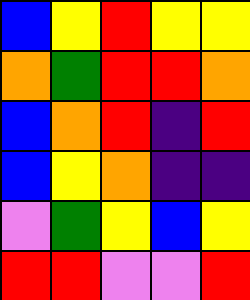[["blue", "yellow", "red", "yellow", "yellow"], ["orange", "green", "red", "red", "orange"], ["blue", "orange", "red", "indigo", "red"], ["blue", "yellow", "orange", "indigo", "indigo"], ["violet", "green", "yellow", "blue", "yellow"], ["red", "red", "violet", "violet", "red"]]